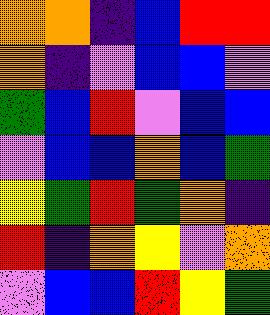[["orange", "orange", "indigo", "blue", "red", "red"], ["orange", "indigo", "violet", "blue", "blue", "violet"], ["green", "blue", "red", "violet", "blue", "blue"], ["violet", "blue", "blue", "orange", "blue", "green"], ["yellow", "green", "red", "green", "orange", "indigo"], ["red", "indigo", "orange", "yellow", "violet", "orange"], ["violet", "blue", "blue", "red", "yellow", "green"]]